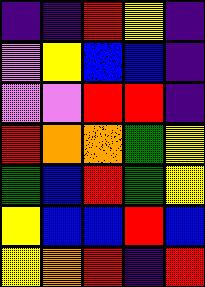[["indigo", "indigo", "red", "yellow", "indigo"], ["violet", "yellow", "blue", "blue", "indigo"], ["violet", "violet", "red", "red", "indigo"], ["red", "orange", "orange", "green", "yellow"], ["green", "blue", "red", "green", "yellow"], ["yellow", "blue", "blue", "red", "blue"], ["yellow", "orange", "red", "indigo", "red"]]